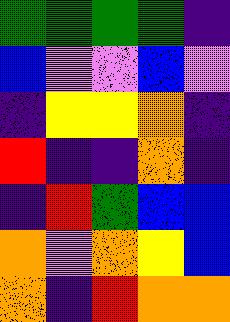[["green", "green", "green", "green", "indigo"], ["blue", "violet", "violet", "blue", "violet"], ["indigo", "yellow", "yellow", "orange", "indigo"], ["red", "indigo", "indigo", "orange", "indigo"], ["indigo", "red", "green", "blue", "blue"], ["orange", "violet", "orange", "yellow", "blue"], ["orange", "indigo", "red", "orange", "orange"]]